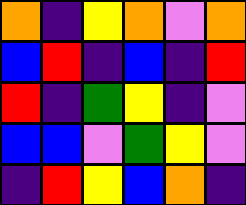[["orange", "indigo", "yellow", "orange", "violet", "orange"], ["blue", "red", "indigo", "blue", "indigo", "red"], ["red", "indigo", "green", "yellow", "indigo", "violet"], ["blue", "blue", "violet", "green", "yellow", "violet"], ["indigo", "red", "yellow", "blue", "orange", "indigo"]]